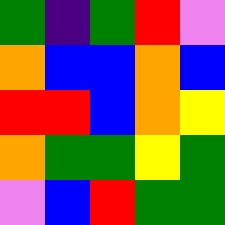[["green", "indigo", "green", "red", "violet"], ["orange", "blue", "blue", "orange", "blue"], ["red", "red", "blue", "orange", "yellow"], ["orange", "green", "green", "yellow", "green"], ["violet", "blue", "red", "green", "green"]]